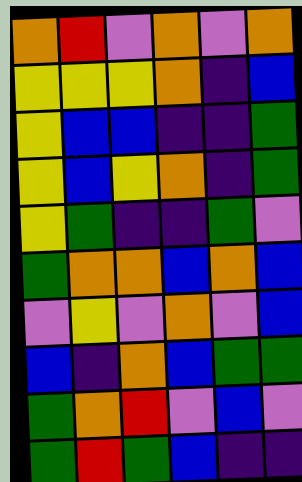[["orange", "red", "violet", "orange", "violet", "orange"], ["yellow", "yellow", "yellow", "orange", "indigo", "blue"], ["yellow", "blue", "blue", "indigo", "indigo", "green"], ["yellow", "blue", "yellow", "orange", "indigo", "green"], ["yellow", "green", "indigo", "indigo", "green", "violet"], ["green", "orange", "orange", "blue", "orange", "blue"], ["violet", "yellow", "violet", "orange", "violet", "blue"], ["blue", "indigo", "orange", "blue", "green", "green"], ["green", "orange", "red", "violet", "blue", "violet"], ["green", "red", "green", "blue", "indigo", "indigo"]]